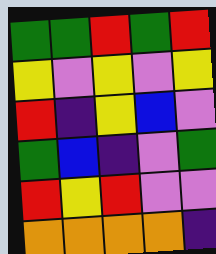[["green", "green", "red", "green", "red"], ["yellow", "violet", "yellow", "violet", "yellow"], ["red", "indigo", "yellow", "blue", "violet"], ["green", "blue", "indigo", "violet", "green"], ["red", "yellow", "red", "violet", "violet"], ["orange", "orange", "orange", "orange", "indigo"]]